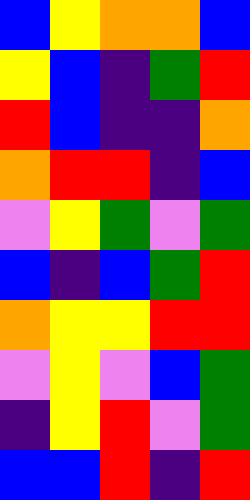[["blue", "yellow", "orange", "orange", "blue"], ["yellow", "blue", "indigo", "green", "red"], ["red", "blue", "indigo", "indigo", "orange"], ["orange", "red", "red", "indigo", "blue"], ["violet", "yellow", "green", "violet", "green"], ["blue", "indigo", "blue", "green", "red"], ["orange", "yellow", "yellow", "red", "red"], ["violet", "yellow", "violet", "blue", "green"], ["indigo", "yellow", "red", "violet", "green"], ["blue", "blue", "red", "indigo", "red"]]